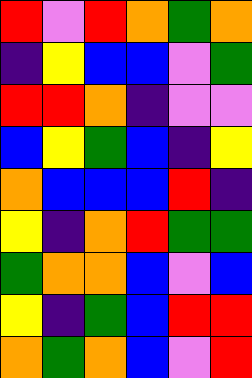[["red", "violet", "red", "orange", "green", "orange"], ["indigo", "yellow", "blue", "blue", "violet", "green"], ["red", "red", "orange", "indigo", "violet", "violet"], ["blue", "yellow", "green", "blue", "indigo", "yellow"], ["orange", "blue", "blue", "blue", "red", "indigo"], ["yellow", "indigo", "orange", "red", "green", "green"], ["green", "orange", "orange", "blue", "violet", "blue"], ["yellow", "indigo", "green", "blue", "red", "red"], ["orange", "green", "orange", "blue", "violet", "red"]]